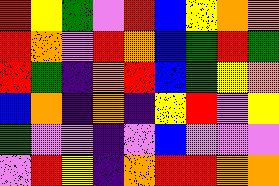[["red", "yellow", "green", "violet", "red", "blue", "yellow", "orange", "orange"], ["red", "orange", "violet", "red", "orange", "blue", "green", "red", "green"], ["red", "green", "indigo", "orange", "red", "blue", "green", "yellow", "orange"], ["blue", "orange", "indigo", "orange", "indigo", "yellow", "red", "violet", "yellow"], ["green", "violet", "violet", "indigo", "violet", "blue", "violet", "violet", "violet"], ["violet", "red", "yellow", "indigo", "orange", "red", "red", "orange", "orange"]]